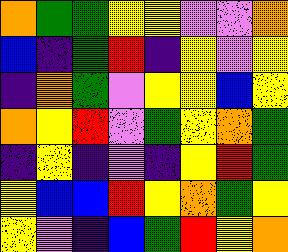[["orange", "green", "green", "yellow", "yellow", "violet", "violet", "orange"], ["blue", "indigo", "green", "red", "indigo", "yellow", "violet", "yellow"], ["indigo", "orange", "green", "violet", "yellow", "yellow", "blue", "yellow"], ["orange", "yellow", "red", "violet", "green", "yellow", "orange", "green"], ["indigo", "yellow", "indigo", "violet", "indigo", "yellow", "red", "green"], ["yellow", "blue", "blue", "red", "yellow", "orange", "green", "yellow"], ["yellow", "violet", "indigo", "blue", "green", "red", "yellow", "orange"]]